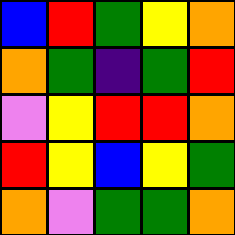[["blue", "red", "green", "yellow", "orange"], ["orange", "green", "indigo", "green", "red"], ["violet", "yellow", "red", "red", "orange"], ["red", "yellow", "blue", "yellow", "green"], ["orange", "violet", "green", "green", "orange"]]